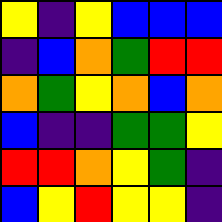[["yellow", "indigo", "yellow", "blue", "blue", "blue"], ["indigo", "blue", "orange", "green", "red", "red"], ["orange", "green", "yellow", "orange", "blue", "orange"], ["blue", "indigo", "indigo", "green", "green", "yellow"], ["red", "red", "orange", "yellow", "green", "indigo"], ["blue", "yellow", "red", "yellow", "yellow", "indigo"]]